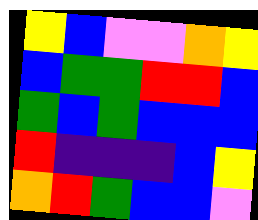[["yellow", "blue", "violet", "violet", "orange", "yellow"], ["blue", "green", "green", "red", "red", "blue"], ["green", "blue", "green", "blue", "blue", "blue"], ["red", "indigo", "indigo", "indigo", "blue", "yellow"], ["orange", "red", "green", "blue", "blue", "violet"]]